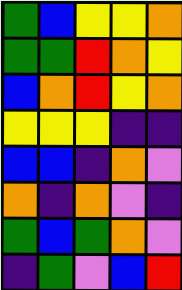[["green", "blue", "yellow", "yellow", "orange"], ["green", "green", "red", "orange", "yellow"], ["blue", "orange", "red", "yellow", "orange"], ["yellow", "yellow", "yellow", "indigo", "indigo"], ["blue", "blue", "indigo", "orange", "violet"], ["orange", "indigo", "orange", "violet", "indigo"], ["green", "blue", "green", "orange", "violet"], ["indigo", "green", "violet", "blue", "red"]]